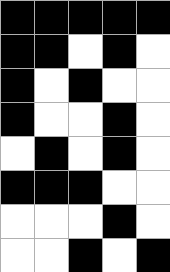[["black", "black", "black", "black", "black"], ["black", "black", "white", "black", "white"], ["black", "white", "black", "white", "white"], ["black", "white", "white", "black", "white"], ["white", "black", "white", "black", "white"], ["black", "black", "black", "white", "white"], ["white", "white", "white", "black", "white"], ["white", "white", "black", "white", "black"]]